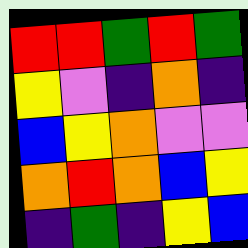[["red", "red", "green", "red", "green"], ["yellow", "violet", "indigo", "orange", "indigo"], ["blue", "yellow", "orange", "violet", "violet"], ["orange", "red", "orange", "blue", "yellow"], ["indigo", "green", "indigo", "yellow", "blue"]]